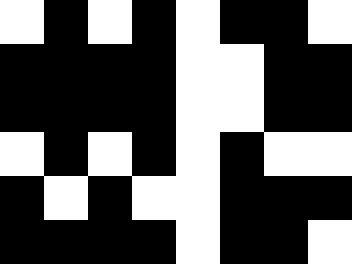[["white", "black", "white", "black", "white", "black", "black", "white"], ["black", "black", "black", "black", "white", "white", "black", "black"], ["black", "black", "black", "black", "white", "white", "black", "black"], ["white", "black", "white", "black", "white", "black", "white", "white"], ["black", "white", "black", "white", "white", "black", "black", "black"], ["black", "black", "black", "black", "white", "black", "black", "white"]]